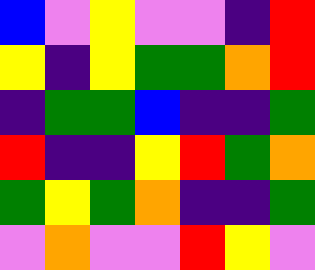[["blue", "violet", "yellow", "violet", "violet", "indigo", "red"], ["yellow", "indigo", "yellow", "green", "green", "orange", "red"], ["indigo", "green", "green", "blue", "indigo", "indigo", "green"], ["red", "indigo", "indigo", "yellow", "red", "green", "orange"], ["green", "yellow", "green", "orange", "indigo", "indigo", "green"], ["violet", "orange", "violet", "violet", "red", "yellow", "violet"]]